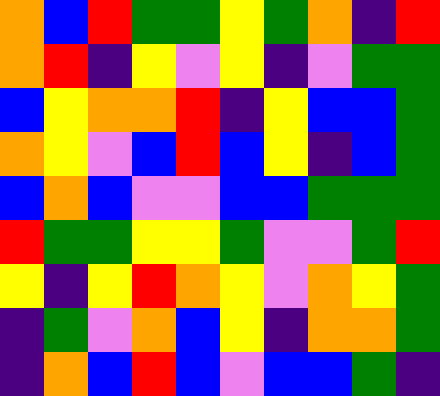[["orange", "blue", "red", "green", "green", "yellow", "green", "orange", "indigo", "red"], ["orange", "red", "indigo", "yellow", "violet", "yellow", "indigo", "violet", "green", "green"], ["blue", "yellow", "orange", "orange", "red", "indigo", "yellow", "blue", "blue", "green"], ["orange", "yellow", "violet", "blue", "red", "blue", "yellow", "indigo", "blue", "green"], ["blue", "orange", "blue", "violet", "violet", "blue", "blue", "green", "green", "green"], ["red", "green", "green", "yellow", "yellow", "green", "violet", "violet", "green", "red"], ["yellow", "indigo", "yellow", "red", "orange", "yellow", "violet", "orange", "yellow", "green"], ["indigo", "green", "violet", "orange", "blue", "yellow", "indigo", "orange", "orange", "green"], ["indigo", "orange", "blue", "red", "blue", "violet", "blue", "blue", "green", "indigo"]]